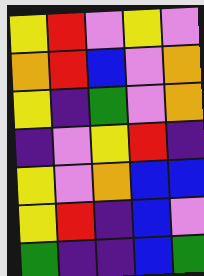[["yellow", "red", "violet", "yellow", "violet"], ["orange", "red", "blue", "violet", "orange"], ["yellow", "indigo", "green", "violet", "orange"], ["indigo", "violet", "yellow", "red", "indigo"], ["yellow", "violet", "orange", "blue", "blue"], ["yellow", "red", "indigo", "blue", "violet"], ["green", "indigo", "indigo", "blue", "green"]]